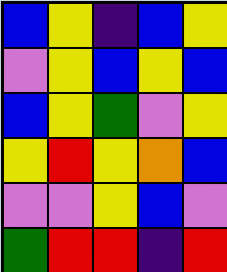[["blue", "yellow", "indigo", "blue", "yellow"], ["violet", "yellow", "blue", "yellow", "blue"], ["blue", "yellow", "green", "violet", "yellow"], ["yellow", "red", "yellow", "orange", "blue"], ["violet", "violet", "yellow", "blue", "violet"], ["green", "red", "red", "indigo", "red"]]